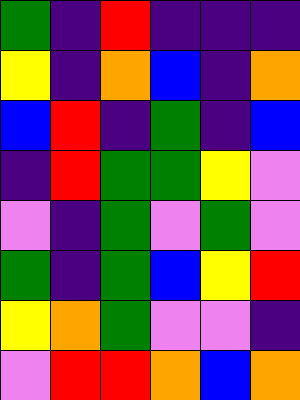[["green", "indigo", "red", "indigo", "indigo", "indigo"], ["yellow", "indigo", "orange", "blue", "indigo", "orange"], ["blue", "red", "indigo", "green", "indigo", "blue"], ["indigo", "red", "green", "green", "yellow", "violet"], ["violet", "indigo", "green", "violet", "green", "violet"], ["green", "indigo", "green", "blue", "yellow", "red"], ["yellow", "orange", "green", "violet", "violet", "indigo"], ["violet", "red", "red", "orange", "blue", "orange"]]